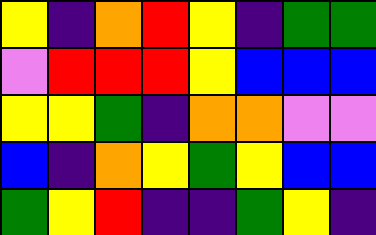[["yellow", "indigo", "orange", "red", "yellow", "indigo", "green", "green"], ["violet", "red", "red", "red", "yellow", "blue", "blue", "blue"], ["yellow", "yellow", "green", "indigo", "orange", "orange", "violet", "violet"], ["blue", "indigo", "orange", "yellow", "green", "yellow", "blue", "blue"], ["green", "yellow", "red", "indigo", "indigo", "green", "yellow", "indigo"]]